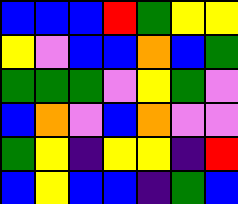[["blue", "blue", "blue", "red", "green", "yellow", "yellow"], ["yellow", "violet", "blue", "blue", "orange", "blue", "green"], ["green", "green", "green", "violet", "yellow", "green", "violet"], ["blue", "orange", "violet", "blue", "orange", "violet", "violet"], ["green", "yellow", "indigo", "yellow", "yellow", "indigo", "red"], ["blue", "yellow", "blue", "blue", "indigo", "green", "blue"]]